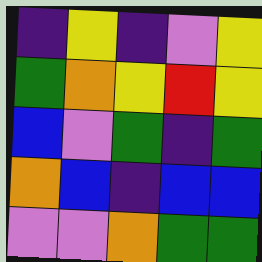[["indigo", "yellow", "indigo", "violet", "yellow"], ["green", "orange", "yellow", "red", "yellow"], ["blue", "violet", "green", "indigo", "green"], ["orange", "blue", "indigo", "blue", "blue"], ["violet", "violet", "orange", "green", "green"]]